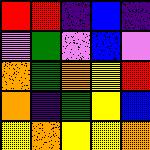[["red", "red", "indigo", "blue", "indigo"], ["violet", "green", "violet", "blue", "violet"], ["orange", "green", "orange", "yellow", "red"], ["orange", "indigo", "green", "yellow", "blue"], ["yellow", "orange", "yellow", "yellow", "orange"]]